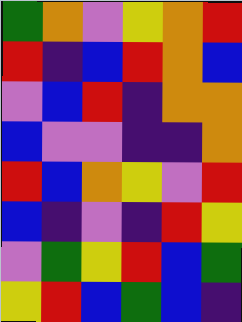[["green", "orange", "violet", "yellow", "orange", "red"], ["red", "indigo", "blue", "red", "orange", "blue"], ["violet", "blue", "red", "indigo", "orange", "orange"], ["blue", "violet", "violet", "indigo", "indigo", "orange"], ["red", "blue", "orange", "yellow", "violet", "red"], ["blue", "indigo", "violet", "indigo", "red", "yellow"], ["violet", "green", "yellow", "red", "blue", "green"], ["yellow", "red", "blue", "green", "blue", "indigo"]]